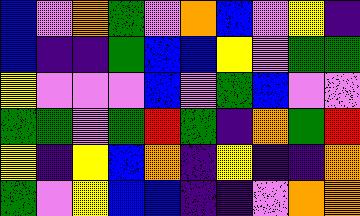[["blue", "violet", "orange", "green", "violet", "orange", "blue", "violet", "yellow", "indigo"], ["blue", "indigo", "indigo", "green", "blue", "blue", "yellow", "violet", "green", "green"], ["yellow", "violet", "violet", "violet", "blue", "violet", "green", "blue", "violet", "violet"], ["green", "green", "violet", "green", "red", "green", "indigo", "orange", "green", "red"], ["yellow", "indigo", "yellow", "blue", "orange", "indigo", "yellow", "indigo", "indigo", "orange"], ["green", "violet", "yellow", "blue", "blue", "indigo", "indigo", "violet", "orange", "orange"]]